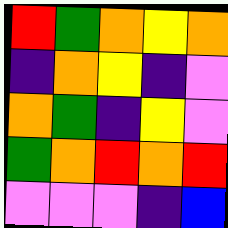[["red", "green", "orange", "yellow", "orange"], ["indigo", "orange", "yellow", "indigo", "violet"], ["orange", "green", "indigo", "yellow", "violet"], ["green", "orange", "red", "orange", "red"], ["violet", "violet", "violet", "indigo", "blue"]]